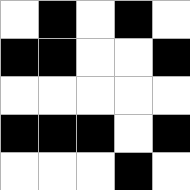[["white", "black", "white", "black", "white"], ["black", "black", "white", "white", "black"], ["white", "white", "white", "white", "white"], ["black", "black", "black", "white", "black"], ["white", "white", "white", "black", "white"]]